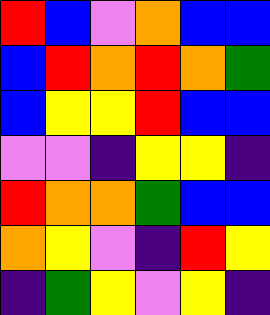[["red", "blue", "violet", "orange", "blue", "blue"], ["blue", "red", "orange", "red", "orange", "green"], ["blue", "yellow", "yellow", "red", "blue", "blue"], ["violet", "violet", "indigo", "yellow", "yellow", "indigo"], ["red", "orange", "orange", "green", "blue", "blue"], ["orange", "yellow", "violet", "indigo", "red", "yellow"], ["indigo", "green", "yellow", "violet", "yellow", "indigo"]]